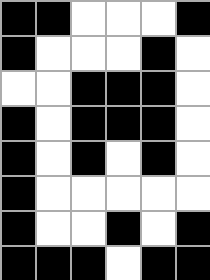[["black", "black", "white", "white", "white", "black"], ["black", "white", "white", "white", "black", "white"], ["white", "white", "black", "black", "black", "white"], ["black", "white", "black", "black", "black", "white"], ["black", "white", "black", "white", "black", "white"], ["black", "white", "white", "white", "white", "white"], ["black", "white", "white", "black", "white", "black"], ["black", "black", "black", "white", "black", "black"]]